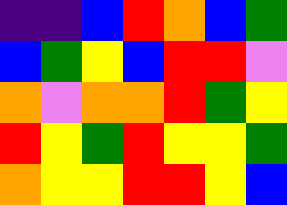[["indigo", "indigo", "blue", "red", "orange", "blue", "green"], ["blue", "green", "yellow", "blue", "red", "red", "violet"], ["orange", "violet", "orange", "orange", "red", "green", "yellow"], ["red", "yellow", "green", "red", "yellow", "yellow", "green"], ["orange", "yellow", "yellow", "red", "red", "yellow", "blue"]]